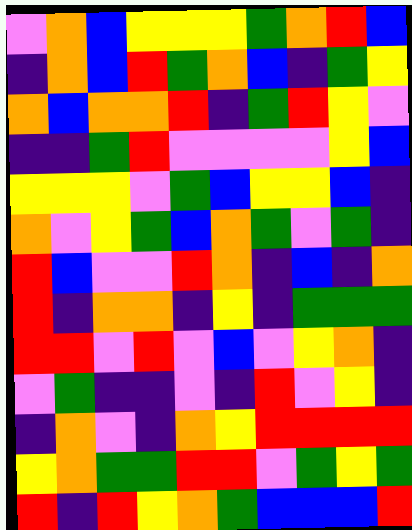[["violet", "orange", "blue", "yellow", "yellow", "yellow", "green", "orange", "red", "blue"], ["indigo", "orange", "blue", "red", "green", "orange", "blue", "indigo", "green", "yellow"], ["orange", "blue", "orange", "orange", "red", "indigo", "green", "red", "yellow", "violet"], ["indigo", "indigo", "green", "red", "violet", "violet", "violet", "violet", "yellow", "blue"], ["yellow", "yellow", "yellow", "violet", "green", "blue", "yellow", "yellow", "blue", "indigo"], ["orange", "violet", "yellow", "green", "blue", "orange", "green", "violet", "green", "indigo"], ["red", "blue", "violet", "violet", "red", "orange", "indigo", "blue", "indigo", "orange"], ["red", "indigo", "orange", "orange", "indigo", "yellow", "indigo", "green", "green", "green"], ["red", "red", "violet", "red", "violet", "blue", "violet", "yellow", "orange", "indigo"], ["violet", "green", "indigo", "indigo", "violet", "indigo", "red", "violet", "yellow", "indigo"], ["indigo", "orange", "violet", "indigo", "orange", "yellow", "red", "red", "red", "red"], ["yellow", "orange", "green", "green", "red", "red", "violet", "green", "yellow", "green"], ["red", "indigo", "red", "yellow", "orange", "green", "blue", "blue", "blue", "red"]]